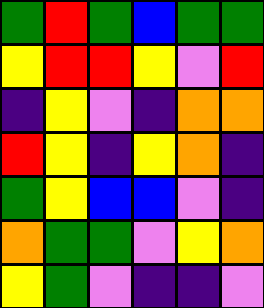[["green", "red", "green", "blue", "green", "green"], ["yellow", "red", "red", "yellow", "violet", "red"], ["indigo", "yellow", "violet", "indigo", "orange", "orange"], ["red", "yellow", "indigo", "yellow", "orange", "indigo"], ["green", "yellow", "blue", "blue", "violet", "indigo"], ["orange", "green", "green", "violet", "yellow", "orange"], ["yellow", "green", "violet", "indigo", "indigo", "violet"]]